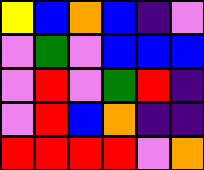[["yellow", "blue", "orange", "blue", "indigo", "violet"], ["violet", "green", "violet", "blue", "blue", "blue"], ["violet", "red", "violet", "green", "red", "indigo"], ["violet", "red", "blue", "orange", "indigo", "indigo"], ["red", "red", "red", "red", "violet", "orange"]]